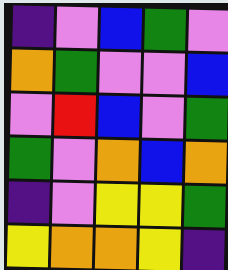[["indigo", "violet", "blue", "green", "violet"], ["orange", "green", "violet", "violet", "blue"], ["violet", "red", "blue", "violet", "green"], ["green", "violet", "orange", "blue", "orange"], ["indigo", "violet", "yellow", "yellow", "green"], ["yellow", "orange", "orange", "yellow", "indigo"]]